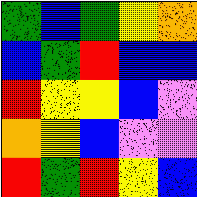[["green", "blue", "green", "yellow", "orange"], ["blue", "green", "red", "blue", "blue"], ["red", "yellow", "yellow", "blue", "violet"], ["orange", "yellow", "blue", "violet", "violet"], ["red", "green", "red", "yellow", "blue"]]